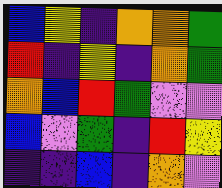[["blue", "yellow", "indigo", "orange", "orange", "green"], ["red", "indigo", "yellow", "indigo", "orange", "green"], ["orange", "blue", "red", "green", "violet", "violet"], ["blue", "violet", "green", "indigo", "red", "yellow"], ["indigo", "indigo", "blue", "indigo", "orange", "violet"]]